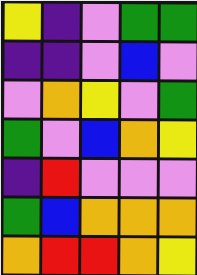[["yellow", "indigo", "violet", "green", "green"], ["indigo", "indigo", "violet", "blue", "violet"], ["violet", "orange", "yellow", "violet", "green"], ["green", "violet", "blue", "orange", "yellow"], ["indigo", "red", "violet", "violet", "violet"], ["green", "blue", "orange", "orange", "orange"], ["orange", "red", "red", "orange", "yellow"]]